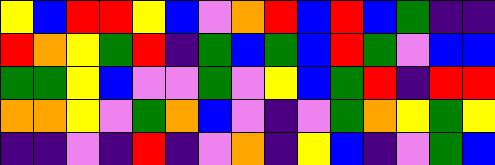[["yellow", "blue", "red", "red", "yellow", "blue", "violet", "orange", "red", "blue", "red", "blue", "green", "indigo", "indigo"], ["red", "orange", "yellow", "green", "red", "indigo", "green", "blue", "green", "blue", "red", "green", "violet", "blue", "blue"], ["green", "green", "yellow", "blue", "violet", "violet", "green", "violet", "yellow", "blue", "green", "red", "indigo", "red", "red"], ["orange", "orange", "yellow", "violet", "green", "orange", "blue", "violet", "indigo", "violet", "green", "orange", "yellow", "green", "yellow"], ["indigo", "indigo", "violet", "indigo", "red", "indigo", "violet", "orange", "indigo", "yellow", "blue", "indigo", "violet", "green", "blue"]]